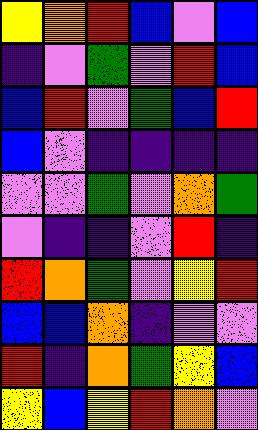[["yellow", "orange", "red", "blue", "violet", "blue"], ["indigo", "violet", "green", "violet", "red", "blue"], ["blue", "red", "violet", "green", "blue", "red"], ["blue", "violet", "indigo", "indigo", "indigo", "indigo"], ["violet", "violet", "green", "violet", "orange", "green"], ["violet", "indigo", "indigo", "violet", "red", "indigo"], ["red", "orange", "green", "violet", "yellow", "red"], ["blue", "blue", "orange", "indigo", "violet", "violet"], ["red", "indigo", "orange", "green", "yellow", "blue"], ["yellow", "blue", "yellow", "red", "orange", "violet"]]